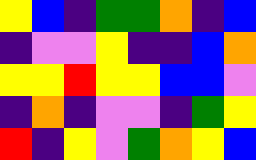[["yellow", "blue", "indigo", "green", "green", "orange", "indigo", "blue"], ["indigo", "violet", "violet", "yellow", "indigo", "indigo", "blue", "orange"], ["yellow", "yellow", "red", "yellow", "yellow", "blue", "blue", "violet"], ["indigo", "orange", "indigo", "violet", "violet", "indigo", "green", "yellow"], ["red", "indigo", "yellow", "violet", "green", "orange", "yellow", "blue"]]